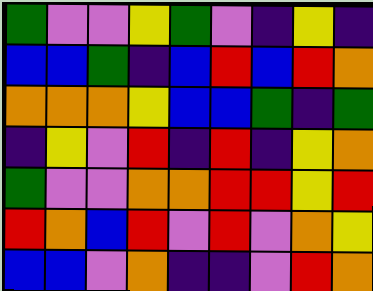[["green", "violet", "violet", "yellow", "green", "violet", "indigo", "yellow", "indigo"], ["blue", "blue", "green", "indigo", "blue", "red", "blue", "red", "orange"], ["orange", "orange", "orange", "yellow", "blue", "blue", "green", "indigo", "green"], ["indigo", "yellow", "violet", "red", "indigo", "red", "indigo", "yellow", "orange"], ["green", "violet", "violet", "orange", "orange", "red", "red", "yellow", "red"], ["red", "orange", "blue", "red", "violet", "red", "violet", "orange", "yellow"], ["blue", "blue", "violet", "orange", "indigo", "indigo", "violet", "red", "orange"]]